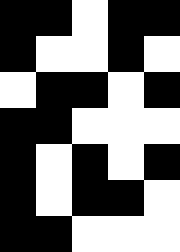[["black", "black", "white", "black", "black"], ["black", "white", "white", "black", "white"], ["white", "black", "black", "white", "black"], ["black", "black", "white", "white", "white"], ["black", "white", "black", "white", "black"], ["black", "white", "black", "black", "white"], ["black", "black", "white", "white", "white"]]